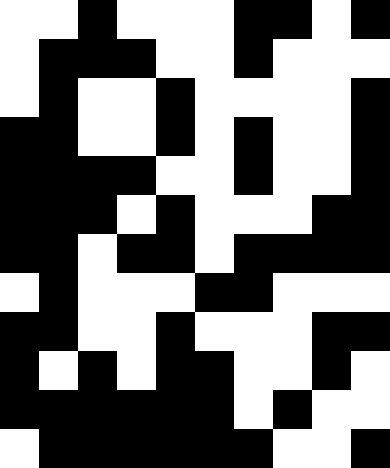[["white", "white", "black", "white", "white", "white", "black", "black", "white", "black"], ["white", "black", "black", "black", "white", "white", "black", "white", "white", "white"], ["white", "black", "white", "white", "black", "white", "white", "white", "white", "black"], ["black", "black", "white", "white", "black", "white", "black", "white", "white", "black"], ["black", "black", "black", "black", "white", "white", "black", "white", "white", "black"], ["black", "black", "black", "white", "black", "white", "white", "white", "black", "black"], ["black", "black", "white", "black", "black", "white", "black", "black", "black", "black"], ["white", "black", "white", "white", "white", "black", "black", "white", "white", "white"], ["black", "black", "white", "white", "black", "white", "white", "white", "black", "black"], ["black", "white", "black", "white", "black", "black", "white", "white", "black", "white"], ["black", "black", "black", "black", "black", "black", "white", "black", "white", "white"], ["white", "black", "black", "black", "black", "black", "black", "white", "white", "black"]]